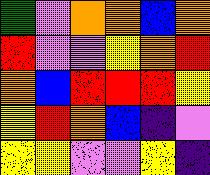[["green", "violet", "orange", "orange", "blue", "orange"], ["red", "violet", "violet", "yellow", "orange", "red"], ["orange", "blue", "red", "red", "red", "yellow"], ["yellow", "red", "orange", "blue", "indigo", "violet"], ["yellow", "yellow", "violet", "violet", "yellow", "indigo"]]